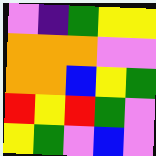[["violet", "indigo", "green", "yellow", "yellow"], ["orange", "orange", "orange", "violet", "violet"], ["orange", "orange", "blue", "yellow", "green"], ["red", "yellow", "red", "green", "violet"], ["yellow", "green", "violet", "blue", "violet"]]